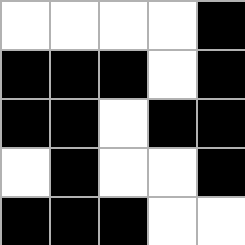[["white", "white", "white", "white", "black"], ["black", "black", "black", "white", "black"], ["black", "black", "white", "black", "black"], ["white", "black", "white", "white", "black"], ["black", "black", "black", "white", "white"]]